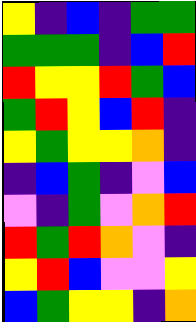[["yellow", "indigo", "blue", "indigo", "green", "green"], ["green", "green", "green", "indigo", "blue", "red"], ["red", "yellow", "yellow", "red", "green", "blue"], ["green", "red", "yellow", "blue", "red", "indigo"], ["yellow", "green", "yellow", "yellow", "orange", "indigo"], ["indigo", "blue", "green", "indigo", "violet", "blue"], ["violet", "indigo", "green", "violet", "orange", "red"], ["red", "green", "red", "orange", "violet", "indigo"], ["yellow", "red", "blue", "violet", "violet", "yellow"], ["blue", "green", "yellow", "yellow", "indigo", "orange"]]